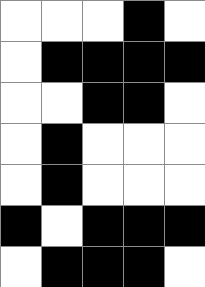[["white", "white", "white", "black", "white"], ["white", "black", "black", "black", "black"], ["white", "white", "black", "black", "white"], ["white", "black", "white", "white", "white"], ["white", "black", "white", "white", "white"], ["black", "white", "black", "black", "black"], ["white", "black", "black", "black", "white"]]